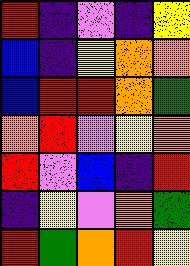[["red", "indigo", "violet", "indigo", "yellow"], ["blue", "indigo", "yellow", "orange", "orange"], ["blue", "red", "red", "orange", "green"], ["orange", "red", "violet", "yellow", "orange"], ["red", "violet", "blue", "indigo", "red"], ["indigo", "yellow", "violet", "orange", "green"], ["red", "green", "orange", "red", "yellow"]]